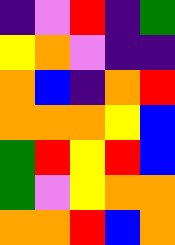[["indigo", "violet", "red", "indigo", "green"], ["yellow", "orange", "violet", "indigo", "indigo"], ["orange", "blue", "indigo", "orange", "red"], ["orange", "orange", "orange", "yellow", "blue"], ["green", "red", "yellow", "red", "blue"], ["green", "violet", "yellow", "orange", "orange"], ["orange", "orange", "red", "blue", "orange"]]